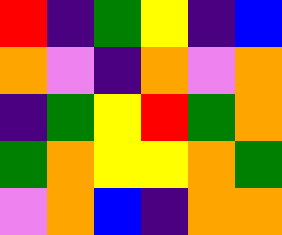[["red", "indigo", "green", "yellow", "indigo", "blue"], ["orange", "violet", "indigo", "orange", "violet", "orange"], ["indigo", "green", "yellow", "red", "green", "orange"], ["green", "orange", "yellow", "yellow", "orange", "green"], ["violet", "orange", "blue", "indigo", "orange", "orange"]]